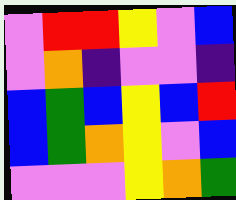[["violet", "red", "red", "yellow", "violet", "blue"], ["violet", "orange", "indigo", "violet", "violet", "indigo"], ["blue", "green", "blue", "yellow", "blue", "red"], ["blue", "green", "orange", "yellow", "violet", "blue"], ["violet", "violet", "violet", "yellow", "orange", "green"]]